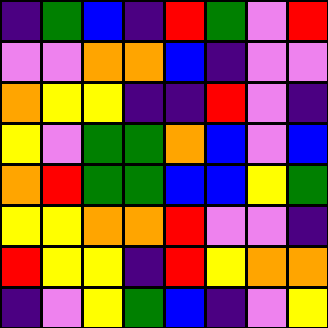[["indigo", "green", "blue", "indigo", "red", "green", "violet", "red"], ["violet", "violet", "orange", "orange", "blue", "indigo", "violet", "violet"], ["orange", "yellow", "yellow", "indigo", "indigo", "red", "violet", "indigo"], ["yellow", "violet", "green", "green", "orange", "blue", "violet", "blue"], ["orange", "red", "green", "green", "blue", "blue", "yellow", "green"], ["yellow", "yellow", "orange", "orange", "red", "violet", "violet", "indigo"], ["red", "yellow", "yellow", "indigo", "red", "yellow", "orange", "orange"], ["indigo", "violet", "yellow", "green", "blue", "indigo", "violet", "yellow"]]